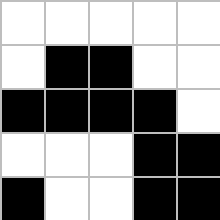[["white", "white", "white", "white", "white"], ["white", "black", "black", "white", "white"], ["black", "black", "black", "black", "white"], ["white", "white", "white", "black", "black"], ["black", "white", "white", "black", "black"]]